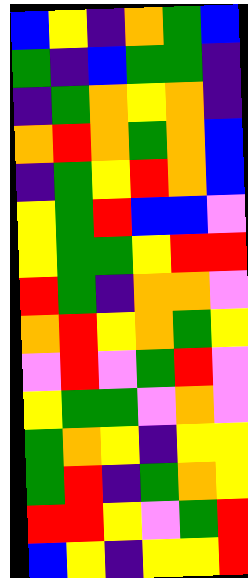[["blue", "yellow", "indigo", "orange", "green", "blue"], ["green", "indigo", "blue", "green", "green", "indigo"], ["indigo", "green", "orange", "yellow", "orange", "indigo"], ["orange", "red", "orange", "green", "orange", "blue"], ["indigo", "green", "yellow", "red", "orange", "blue"], ["yellow", "green", "red", "blue", "blue", "violet"], ["yellow", "green", "green", "yellow", "red", "red"], ["red", "green", "indigo", "orange", "orange", "violet"], ["orange", "red", "yellow", "orange", "green", "yellow"], ["violet", "red", "violet", "green", "red", "violet"], ["yellow", "green", "green", "violet", "orange", "violet"], ["green", "orange", "yellow", "indigo", "yellow", "yellow"], ["green", "red", "indigo", "green", "orange", "yellow"], ["red", "red", "yellow", "violet", "green", "red"], ["blue", "yellow", "indigo", "yellow", "yellow", "red"]]